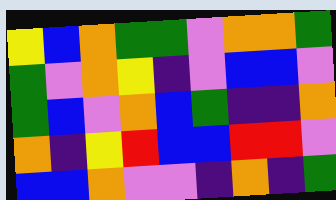[["yellow", "blue", "orange", "green", "green", "violet", "orange", "orange", "green"], ["green", "violet", "orange", "yellow", "indigo", "violet", "blue", "blue", "violet"], ["green", "blue", "violet", "orange", "blue", "green", "indigo", "indigo", "orange"], ["orange", "indigo", "yellow", "red", "blue", "blue", "red", "red", "violet"], ["blue", "blue", "orange", "violet", "violet", "indigo", "orange", "indigo", "green"]]